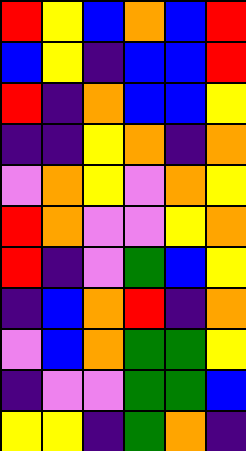[["red", "yellow", "blue", "orange", "blue", "red"], ["blue", "yellow", "indigo", "blue", "blue", "red"], ["red", "indigo", "orange", "blue", "blue", "yellow"], ["indigo", "indigo", "yellow", "orange", "indigo", "orange"], ["violet", "orange", "yellow", "violet", "orange", "yellow"], ["red", "orange", "violet", "violet", "yellow", "orange"], ["red", "indigo", "violet", "green", "blue", "yellow"], ["indigo", "blue", "orange", "red", "indigo", "orange"], ["violet", "blue", "orange", "green", "green", "yellow"], ["indigo", "violet", "violet", "green", "green", "blue"], ["yellow", "yellow", "indigo", "green", "orange", "indigo"]]